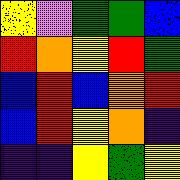[["yellow", "violet", "green", "green", "blue"], ["red", "orange", "yellow", "red", "green"], ["blue", "red", "blue", "orange", "red"], ["blue", "red", "yellow", "orange", "indigo"], ["indigo", "indigo", "yellow", "green", "yellow"]]